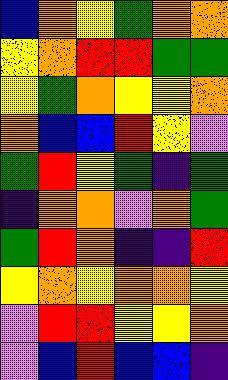[["blue", "orange", "yellow", "green", "orange", "orange"], ["yellow", "orange", "red", "red", "green", "green"], ["yellow", "green", "orange", "yellow", "yellow", "orange"], ["orange", "blue", "blue", "red", "yellow", "violet"], ["green", "red", "yellow", "green", "indigo", "green"], ["indigo", "orange", "orange", "violet", "orange", "green"], ["green", "red", "orange", "indigo", "indigo", "red"], ["yellow", "orange", "yellow", "orange", "orange", "yellow"], ["violet", "red", "red", "yellow", "yellow", "orange"], ["violet", "blue", "red", "blue", "blue", "indigo"]]